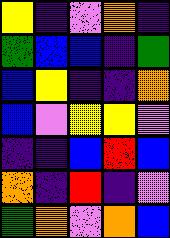[["yellow", "indigo", "violet", "orange", "indigo"], ["green", "blue", "blue", "indigo", "green"], ["blue", "yellow", "indigo", "indigo", "orange"], ["blue", "violet", "yellow", "yellow", "violet"], ["indigo", "indigo", "blue", "red", "blue"], ["orange", "indigo", "red", "indigo", "violet"], ["green", "orange", "violet", "orange", "blue"]]